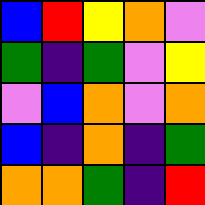[["blue", "red", "yellow", "orange", "violet"], ["green", "indigo", "green", "violet", "yellow"], ["violet", "blue", "orange", "violet", "orange"], ["blue", "indigo", "orange", "indigo", "green"], ["orange", "orange", "green", "indigo", "red"]]